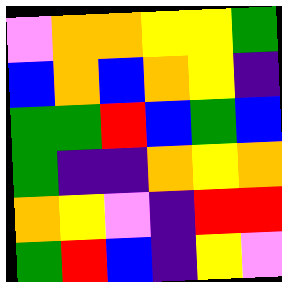[["violet", "orange", "orange", "yellow", "yellow", "green"], ["blue", "orange", "blue", "orange", "yellow", "indigo"], ["green", "green", "red", "blue", "green", "blue"], ["green", "indigo", "indigo", "orange", "yellow", "orange"], ["orange", "yellow", "violet", "indigo", "red", "red"], ["green", "red", "blue", "indigo", "yellow", "violet"]]